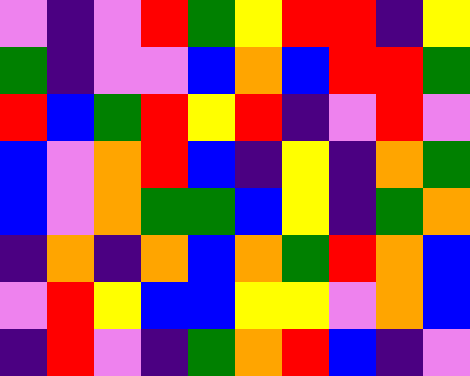[["violet", "indigo", "violet", "red", "green", "yellow", "red", "red", "indigo", "yellow"], ["green", "indigo", "violet", "violet", "blue", "orange", "blue", "red", "red", "green"], ["red", "blue", "green", "red", "yellow", "red", "indigo", "violet", "red", "violet"], ["blue", "violet", "orange", "red", "blue", "indigo", "yellow", "indigo", "orange", "green"], ["blue", "violet", "orange", "green", "green", "blue", "yellow", "indigo", "green", "orange"], ["indigo", "orange", "indigo", "orange", "blue", "orange", "green", "red", "orange", "blue"], ["violet", "red", "yellow", "blue", "blue", "yellow", "yellow", "violet", "orange", "blue"], ["indigo", "red", "violet", "indigo", "green", "orange", "red", "blue", "indigo", "violet"]]